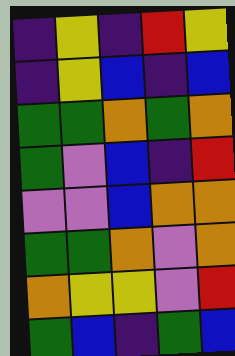[["indigo", "yellow", "indigo", "red", "yellow"], ["indigo", "yellow", "blue", "indigo", "blue"], ["green", "green", "orange", "green", "orange"], ["green", "violet", "blue", "indigo", "red"], ["violet", "violet", "blue", "orange", "orange"], ["green", "green", "orange", "violet", "orange"], ["orange", "yellow", "yellow", "violet", "red"], ["green", "blue", "indigo", "green", "blue"]]